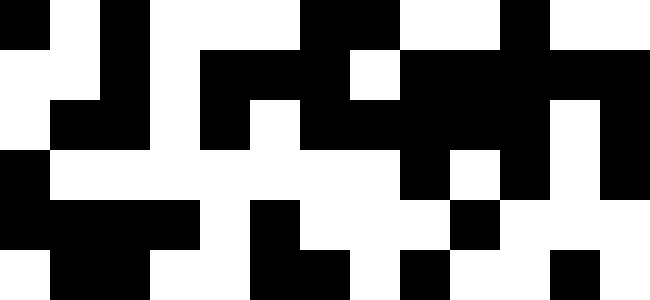[["black", "white", "black", "white", "white", "white", "black", "black", "white", "white", "black", "white", "white"], ["white", "white", "black", "white", "black", "black", "black", "white", "black", "black", "black", "black", "black"], ["white", "black", "black", "white", "black", "white", "black", "black", "black", "black", "black", "white", "black"], ["black", "white", "white", "white", "white", "white", "white", "white", "black", "white", "black", "white", "black"], ["black", "black", "black", "black", "white", "black", "white", "white", "white", "black", "white", "white", "white"], ["white", "black", "black", "white", "white", "black", "black", "white", "black", "white", "white", "black", "white"]]